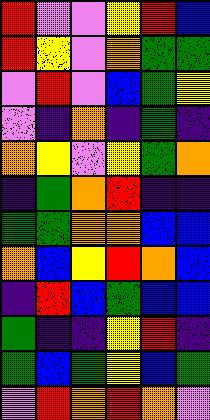[["red", "violet", "violet", "yellow", "red", "blue"], ["red", "yellow", "violet", "orange", "green", "green"], ["violet", "red", "violet", "blue", "green", "yellow"], ["violet", "indigo", "orange", "indigo", "green", "indigo"], ["orange", "yellow", "violet", "yellow", "green", "orange"], ["indigo", "green", "orange", "red", "indigo", "indigo"], ["green", "green", "orange", "orange", "blue", "blue"], ["orange", "blue", "yellow", "red", "orange", "blue"], ["indigo", "red", "blue", "green", "blue", "blue"], ["green", "indigo", "indigo", "yellow", "red", "indigo"], ["green", "blue", "green", "yellow", "blue", "green"], ["violet", "red", "orange", "red", "orange", "violet"]]